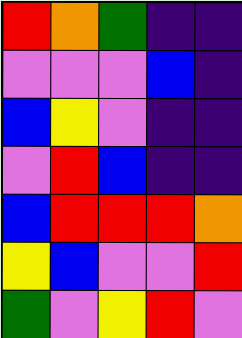[["red", "orange", "green", "indigo", "indigo"], ["violet", "violet", "violet", "blue", "indigo"], ["blue", "yellow", "violet", "indigo", "indigo"], ["violet", "red", "blue", "indigo", "indigo"], ["blue", "red", "red", "red", "orange"], ["yellow", "blue", "violet", "violet", "red"], ["green", "violet", "yellow", "red", "violet"]]